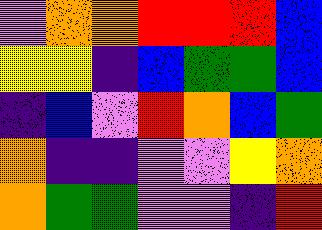[["violet", "orange", "orange", "red", "red", "red", "blue"], ["yellow", "yellow", "indigo", "blue", "green", "green", "blue"], ["indigo", "blue", "violet", "red", "orange", "blue", "green"], ["orange", "indigo", "indigo", "violet", "violet", "yellow", "orange"], ["orange", "green", "green", "violet", "violet", "indigo", "red"]]